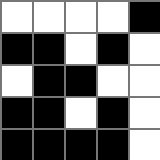[["white", "white", "white", "white", "black"], ["black", "black", "white", "black", "white"], ["white", "black", "black", "white", "white"], ["black", "black", "white", "black", "white"], ["black", "black", "black", "black", "white"]]